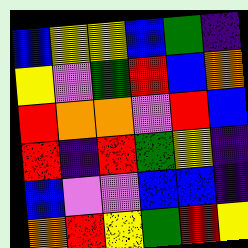[["blue", "yellow", "yellow", "blue", "green", "indigo"], ["yellow", "violet", "green", "red", "blue", "orange"], ["red", "orange", "orange", "violet", "red", "blue"], ["red", "indigo", "red", "green", "yellow", "indigo"], ["blue", "violet", "violet", "blue", "blue", "indigo"], ["orange", "red", "yellow", "green", "red", "yellow"]]